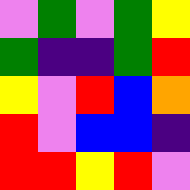[["violet", "green", "violet", "green", "yellow"], ["green", "indigo", "indigo", "green", "red"], ["yellow", "violet", "red", "blue", "orange"], ["red", "violet", "blue", "blue", "indigo"], ["red", "red", "yellow", "red", "violet"]]